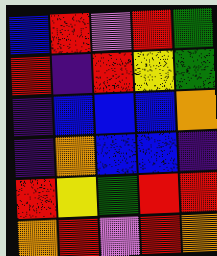[["blue", "red", "violet", "red", "green"], ["red", "indigo", "red", "yellow", "green"], ["indigo", "blue", "blue", "blue", "orange"], ["indigo", "orange", "blue", "blue", "indigo"], ["red", "yellow", "green", "red", "red"], ["orange", "red", "violet", "red", "orange"]]